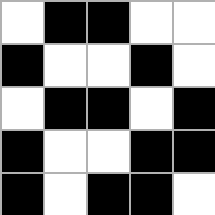[["white", "black", "black", "white", "white"], ["black", "white", "white", "black", "white"], ["white", "black", "black", "white", "black"], ["black", "white", "white", "black", "black"], ["black", "white", "black", "black", "white"]]